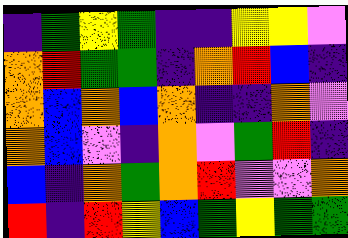[["indigo", "green", "yellow", "green", "indigo", "indigo", "yellow", "yellow", "violet"], ["orange", "red", "green", "green", "indigo", "orange", "red", "blue", "indigo"], ["orange", "blue", "orange", "blue", "orange", "indigo", "indigo", "orange", "violet"], ["orange", "blue", "violet", "indigo", "orange", "violet", "green", "red", "indigo"], ["blue", "indigo", "orange", "green", "orange", "red", "violet", "violet", "orange"], ["red", "indigo", "red", "yellow", "blue", "green", "yellow", "green", "green"]]